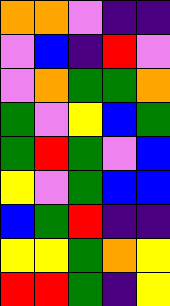[["orange", "orange", "violet", "indigo", "indigo"], ["violet", "blue", "indigo", "red", "violet"], ["violet", "orange", "green", "green", "orange"], ["green", "violet", "yellow", "blue", "green"], ["green", "red", "green", "violet", "blue"], ["yellow", "violet", "green", "blue", "blue"], ["blue", "green", "red", "indigo", "indigo"], ["yellow", "yellow", "green", "orange", "yellow"], ["red", "red", "green", "indigo", "yellow"]]